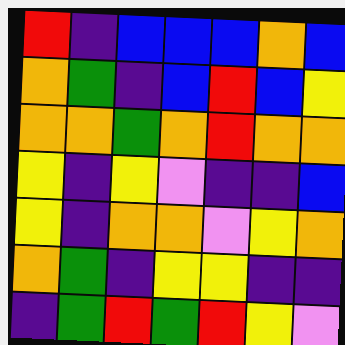[["red", "indigo", "blue", "blue", "blue", "orange", "blue"], ["orange", "green", "indigo", "blue", "red", "blue", "yellow"], ["orange", "orange", "green", "orange", "red", "orange", "orange"], ["yellow", "indigo", "yellow", "violet", "indigo", "indigo", "blue"], ["yellow", "indigo", "orange", "orange", "violet", "yellow", "orange"], ["orange", "green", "indigo", "yellow", "yellow", "indigo", "indigo"], ["indigo", "green", "red", "green", "red", "yellow", "violet"]]